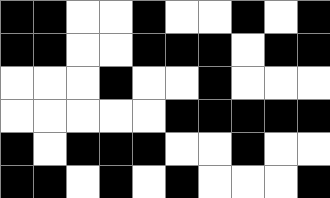[["black", "black", "white", "white", "black", "white", "white", "black", "white", "black"], ["black", "black", "white", "white", "black", "black", "black", "white", "black", "black"], ["white", "white", "white", "black", "white", "white", "black", "white", "white", "white"], ["white", "white", "white", "white", "white", "black", "black", "black", "black", "black"], ["black", "white", "black", "black", "black", "white", "white", "black", "white", "white"], ["black", "black", "white", "black", "white", "black", "white", "white", "white", "black"]]